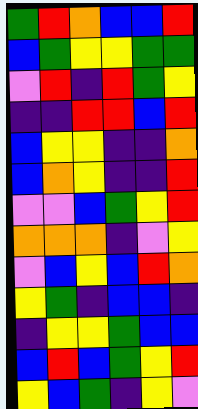[["green", "red", "orange", "blue", "blue", "red"], ["blue", "green", "yellow", "yellow", "green", "green"], ["violet", "red", "indigo", "red", "green", "yellow"], ["indigo", "indigo", "red", "red", "blue", "red"], ["blue", "yellow", "yellow", "indigo", "indigo", "orange"], ["blue", "orange", "yellow", "indigo", "indigo", "red"], ["violet", "violet", "blue", "green", "yellow", "red"], ["orange", "orange", "orange", "indigo", "violet", "yellow"], ["violet", "blue", "yellow", "blue", "red", "orange"], ["yellow", "green", "indigo", "blue", "blue", "indigo"], ["indigo", "yellow", "yellow", "green", "blue", "blue"], ["blue", "red", "blue", "green", "yellow", "red"], ["yellow", "blue", "green", "indigo", "yellow", "violet"]]